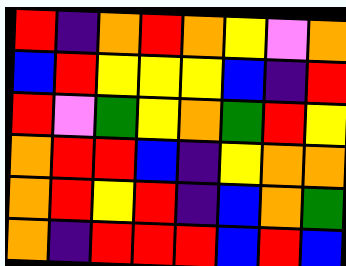[["red", "indigo", "orange", "red", "orange", "yellow", "violet", "orange"], ["blue", "red", "yellow", "yellow", "yellow", "blue", "indigo", "red"], ["red", "violet", "green", "yellow", "orange", "green", "red", "yellow"], ["orange", "red", "red", "blue", "indigo", "yellow", "orange", "orange"], ["orange", "red", "yellow", "red", "indigo", "blue", "orange", "green"], ["orange", "indigo", "red", "red", "red", "blue", "red", "blue"]]